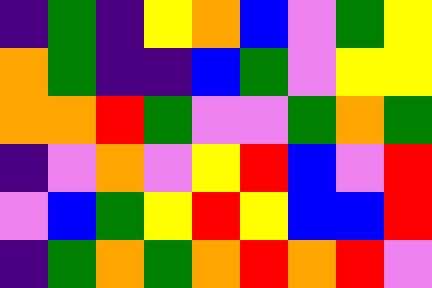[["indigo", "green", "indigo", "yellow", "orange", "blue", "violet", "green", "yellow"], ["orange", "green", "indigo", "indigo", "blue", "green", "violet", "yellow", "yellow"], ["orange", "orange", "red", "green", "violet", "violet", "green", "orange", "green"], ["indigo", "violet", "orange", "violet", "yellow", "red", "blue", "violet", "red"], ["violet", "blue", "green", "yellow", "red", "yellow", "blue", "blue", "red"], ["indigo", "green", "orange", "green", "orange", "red", "orange", "red", "violet"]]